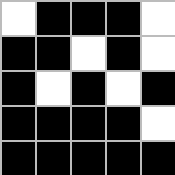[["white", "black", "black", "black", "white"], ["black", "black", "white", "black", "white"], ["black", "white", "black", "white", "black"], ["black", "black", "black", "black", "white"], ["black", "black", "black", "black", "black"]]